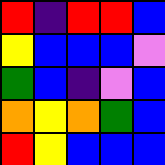[["red", "indigo", "red", "red", "blue"], ["yellow", "blue", "blue", "blue", "violet"], ["green", "blue", "indigo", "violet", "blue"], ["orange", "yellow", "orange", "green", "blue"], ["red", "yellow", "blue", "blue", "blue"]]